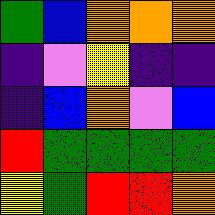[["green", "blue", "orange", "orange", "orange"], ["indigo", "violet", "yellow", "indigo", "indigo"], ["indigo", "blue", "orange", "violet", "blue"], ["red", "green", "green", "green", "green"], ["yellow", "green", "red", "red", "orange"]]